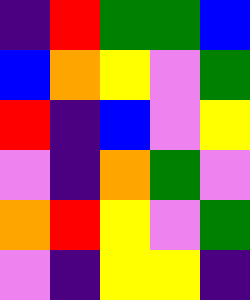[["indigo", "red", "green", "green", "blue"], ["blue", "orange", "yellow", "violet", "green"], ["red", "indigo", "blue", "violet", "yellow"], ["violet", "indigo", "orange", "green", "violet"], ["orange", "red", "yellow", "violet", "green"], ["violet", "indigo", "yellow", "yellow", "indigo"]]